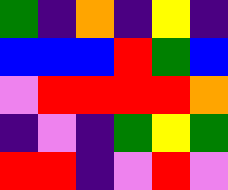[["green", "indigo", "orange", "indigo", "yellow", "indigo"], ["blue", "blue", "blue", "red", "green", "blue"], ["violet", "red", "red", "red", "red", "orange"], ["indigo", "violet", "indigo", "green", "yellow", "green"], ["red", "red", "indigo", "violet", "red", "violet"]]